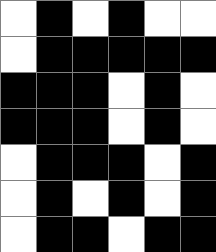[["white", "black", "white", "black", "white", "white"], ["white", "black", "black", "black", "black", "black"], ["black", "black", "black", "white", "black", "white"], ["black", "black", "black", "white", "black", "white"], ["white", "black", "black", "black", "white", "black"], ["white", "black", "white", "black", "white", "black"], ["white", "black", "black", "white", "black", "black"]]